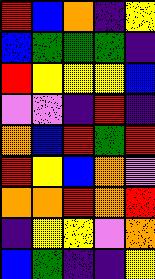[["red", "blue", "orange", "indigo", "yellow"], ["blue", "green", "green", "green", "indigo"], ["red", "yellow", "yellow", "yellow", "blue"], ["violet", "violet", "indigo", "red", "indigo"], ["orange", "blue", "red", "green", "red"], ["red", "yellow", "blue", "orange", "violet"], ["orange", "orange", "red", "orange", "red"], ["indigo", "yellow", "yellow", "violet", "orange"], ["blue", "green", "indigo", "indigo", "yellow"]]